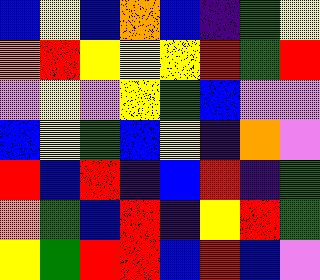[["blue", "yellow", "blue", "orange", "blue", "indigo", "green", "yellow"], ["orange", "red", "yellow", "yellow", "yellow", "red", "green", "red"], ["violet", "yellow", "violet", "yellow", "green", "blue", "violet", "violet"], ["blue", "yellow", "green", "blue", "yellow", "indigo", "orange", "violet"], ["red", "blue", "red", "indigo", "blue", "red", "indigo", "green"], ["orange", "green", "blue", "red", "indigo", "yellow", "red", "green"], ["yellow", "green", "red", "red", "blue", "red", "blue", "violet"]]